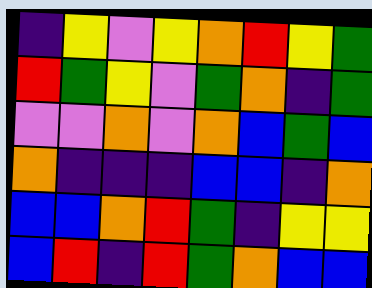[["indigo", "yellow", "violet", "yellow", "orange", "red", "yellow", "green"], ["red", "green", "yellow", "violet", "green", "orange", "indigo", "green"], ["violet", "violet", "orange", "violet", "orange", "blue", "green", "blue"], ["orange", "indigo", "indigo", "indigo", "blue", "blue", "indigo", "orange"], ["blue", "blue", "orange", "red", "green", "indigo", "yellow", "yellow"], ["blue", "red", "indigo", "red", "green", "orange", "blue", "blue"]]